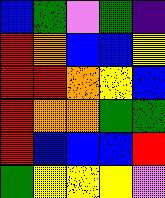[["blue", "green", "violet", "green", "indigo"], ["red", "orange", "blue", "blue", "yellow"], ["red", "red", "orange", "yellow", "blue"], ["red", "orange", "orange", "green", "green"], ["red", "blue", "blue", "blue", "red"], ["green", "yellow", "yellow", "yellow", "violet"]]